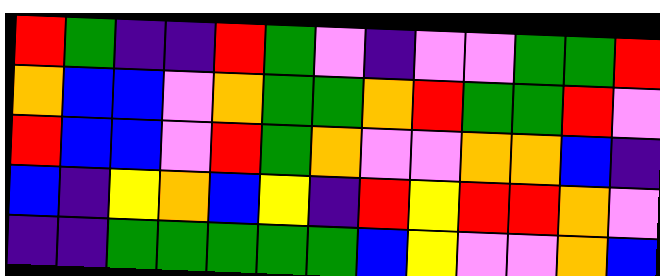[["red", "green", "indigo", "indigo", "red", "green", "violet", "indigo", "violet", "violet", "green", "green", "red"], ["orange", "blue", "blue", "violet", "orange", "green", "green", "orange", "red", "green", "green", "red", "violet"], ["red", "blue", "blue", "violet", "red", "green", "orange", "violet", "violet", "orange", "orange", "blue", "indigo"], ["blue", "indigo", "yellow", "orange", "blue", "yellow", "indigo", "red", "yellow", "red", "red", "orange", "violet"], ["indigo", "indigo", "green", "green", "green", "green", "green", "blue", "yellow", "violet", "violet", "orange", "blue"]]